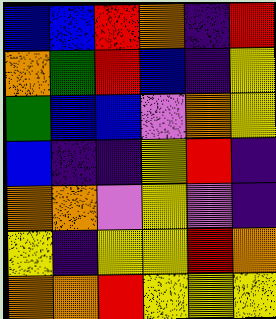[["blue", "blue", "red", "orange", "indigo", "red"], ["orange", "green", "red", "blue", "indigo", "yellow"], ["green", "blue", "blue", "violet", "orange", "yellow"], ["blue", "indigo", "indigo", "yellow", "red", "indigo"], ["orange", "orange", "violet", "yellow", "violet", "indigo"], ["yellow", "indigo", "yellow", "yellow", "red", "orange"], ["orange", "orange", "red", "yellow", "yellow", "yellow"]]